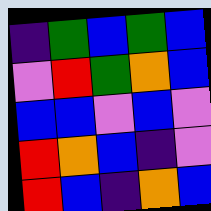[["indigo", "green", "blue", "green", "blue"], ["violet", "red", "green", "orange", "blue"], ["blue", "blue", "violet", "blue", "violet"], ["red", "orange", "blue", "indigo", "violet"], ["red", "blue", "indigo", "orange", "blue"]]